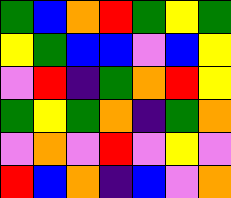[["green", "blue", "orange", "red", "green", "yellow", "green"], ["yellow", "green", "blue", "blue", "violet", "blue", "yellow"], ["violet", "red", "indigo", "green", "orange", "red", "yellow"], ["green", "yellow", "green", "orange", "indigo", "green", "orange"], ["violet", "orange", "violet", "red", "violet", "yellow", "violet"], ["red", "blue", "orange", "indigo", "blue", "violet", "orange"]]